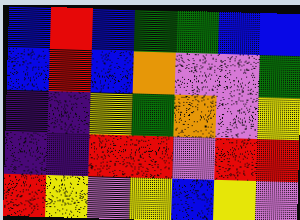[["blue", "red", "blue", "green", "green", "blue", "blue"], ["blue", "red", "blue", "orange", "violet", "violet", "green"], ["indigo", "indigo", "yellow", "green", "orange", "violet", "yellow"], ["indigo", "indigo", "red", "red", "violet", "red", "red"], ["red", "yellow", "violet", "yellow", "blue", "yellow", "violet"]]